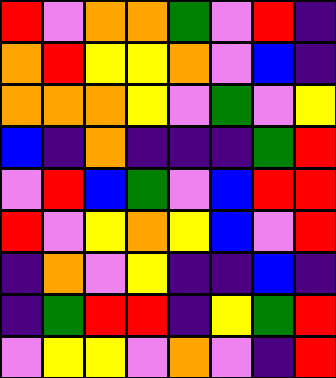[["red", "violet", "orange", "orange", "green", "violet", "red", "indigo"], ["orange", "red", "yellow", "yellow", "orange", "violet", "blue", "indigo"], ["orange", "orange", "orange", "yellow", "violet", "green", "violet", "yellow"], ["blue", "indigo", "orange", "indigo", "indigo", "indigo", "green", "red"], ["violet", "red", "blue", "green", "violet", "blue", "red", "red"], ["red", "violet", "yellow", "orange", "yellow", "blue", "violet", "red"], ["indigo", "orange", "violet", "yellow", "indigo", "indigo", "blue", "indigo"], ["indigo", "green", "red", "red", "indigo", "yellow", "green", "red"], ["violet", "yellow", "yellow", "violet", "orange", "violet", "indigo", "red"]]